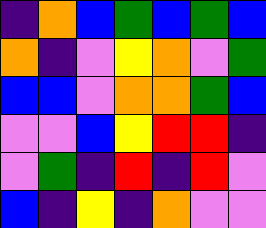[["indigo", "orange", "blue", "green", "blue", "green", "blue"], ["orange", "indigo", "violet", "yellow", "orange", "violet", "green"], ["blue", "blue", "violet", "orange", "orange", "green", "blue"], ["violet", "violet", "blue", "yellow", "red", "red", "indigo"], ["violet", "green", "indigo", "red", "indigo", "red", "violet"], ["blue", "indigo", "yellow", "indigo", "orange", "violet", "violet"]]